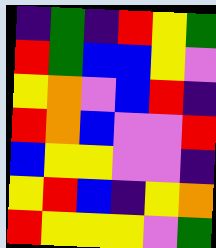[["indigo", "green", "indigo", "red", "yellow", "green"], ["red", "green", "blue", "blue", "yellow", "violet"], ["yellow", "orange", "violet", "blue", "red", "indigo"], ["red", "orange", "blue", "violet", "violet", "red"], ["blue", "yellow", "yellow", "violet", "violet", "indigo"], ["yellow", "red", "blue", "indigo", "yellow", "orange"], ["red", "yellow", "yellow", "yellow", "violet", "green"]]